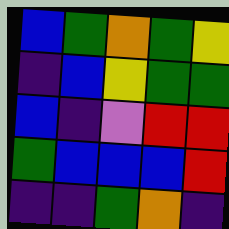[["blue", "green", "orange", "green", "yellow"], ["indigo", "blue", "yellow", "green", "green"], ["blue", "indigo", "violet", "red", "red"], ["green", "blue", "blue", "blue", "red"], ["indigo", "indigo", "green", "orange", "indigo"]]